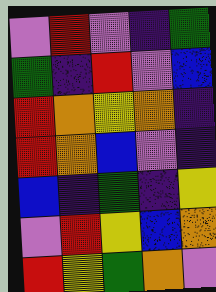[["violet", "red", "violet", "indigo", "green"], ["green", "indigo", "red", "violet", "blue"], ["red", "orange", "yellow", "orange", "indigo"], ["red", "orange", "blue", "violet", "indigo"], ["blue", "indigo", "green", "indigo", "yellow"], ["violet", "red", "yellow", "blue", "orange"], ["red", "yellow", "green", "orange", "violet"]]